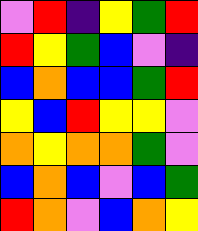[["violet", "red", "indigo", "yellow", "green", "red"], ["red", "yellow", "green", "blue", "violet", "indigo"], ["blue", "orange", "blue", "blue", "green", "red"], ["yellow", "blue", "red", "yellow", "yellow", "violet"], ["orange", "yellow", "orange", "orange", "green", "violet"], ["blue", "orange", "blue", "violet", "blue", "green"], ["red", "orange", "violet", "blue", "orange", "yellow"]]